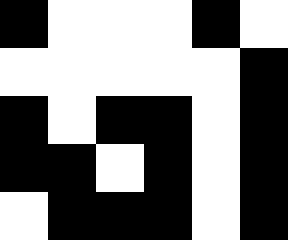[["black", "white", "white", "white", "black", "white"], ["white", "white", "white", "white", "white", "black"], ["black", "white", "black", "black", "white", "black"], ["black", "black", "white", "black", "white", "black"], ["white", "black", "black", "black", "white", "black"]]